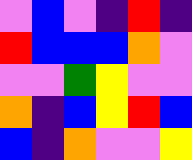[["violet", "blue", "violet", "indigo", "red", "indigo"], ["red", "blue", "blue", "blue", "orange", "violet"], ["violet", "violet", "green", "yellow", "violet", "violet"], ["orange", "indigo", "blue", "yellow", "red", "blue"], ["blue", "indigo", "orange", "violet", "violet", "yellow"]]